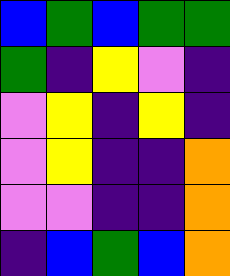[["blue", "green", "blue", "green", "green"], ["green", "indigo", "yellow", "violet", "indigo"], ["violet", "yellow", "indigo", "yellow", "indigo"], ["violet", "yellow", "indigo", "indigo", "orange"], ["violet", "violet", "indigo", "indigo", "orange"], ["indigo", "blue", "green", "blue", "orange"]]